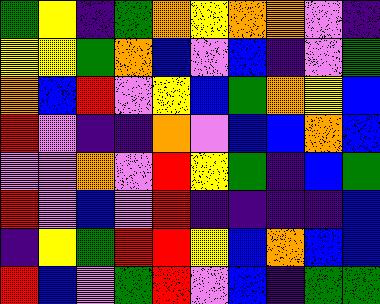[["green", "yellow", "indigo", "green", "orange", "yellow", "orange", "orange", "violet", "indigo"], ["yellow", "yellow", "green", "orange", "blue", "violet", "blue", "indigo", "violet", "green"], ["orange", "blue", "red", "violet", "yellow", "blue", "green", "orange", "yellow", "blue"], ["red", "violet", "indigo", "indigo", "orange", "violet", "blue", "blue", "orange", "blue"], ["violet", "violet", "orange", "violet", "red", "yellow", "green", "indigo", "blue", "green"], ["red", "violet", "blue", "violet", "red", "indigo", "indigo", "indigo", "indigo", "blue"], ["indigo", "yellow", "green", "red", "red", "yellow", "blue", "orange", "blue", "blue"], ["red", "blue", "violet", "green", "red", "violet", "blue", "indigo", "green", "green"]]